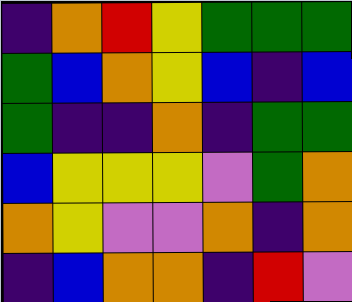[["indigo", "orange", "red", "yellow", "green", "green", "green"], ["green", "blue", "orange", "yellow", "blue", "indigo", "blue"], ["green", "indigo", "indigo", "orange", "indigo", "green", "green"], ["blue", "yellow", "yellow", "yellow", "violet", "green", "orange"], ["orange", "yellow", "violet", "violet", "orange", "indigo", "orange"], ["indigo", "blue", "orange", "orange", "indigo", "red", "violet"]]